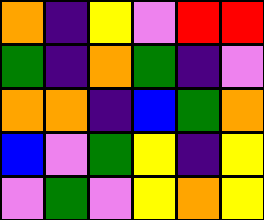[["orange", "indigo", "yellow", "violet", "red", "red"], ["green", "indigo", "orange", "green", "indigo", "violet"], ["orange", "orange", "indigo", "blue", "green", "orange"], ["blue", "violet", "green", "yellow", "indigo", "yellow"], ["violet", "green", "violet", "yellow", "orange", "yellow"]]